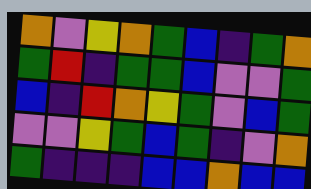[["orange", "violet", "yellow", "orange", "green", "blue", "indigo", "green", "orange"], ["green", "red", "indigo", "green", "green", "blue", "violet", "violet", "green"], ["blue", "indigo", "red", "orange", "yellow", "green", "violet", "blue", "green"], ["violet", "violet", "yellow", "green", "blue", "green", "indigo", "violet", "orange"], ["green", "indigo", "indigo", "indigo", "blue", "blue", "orange", "blue", "blue"]]